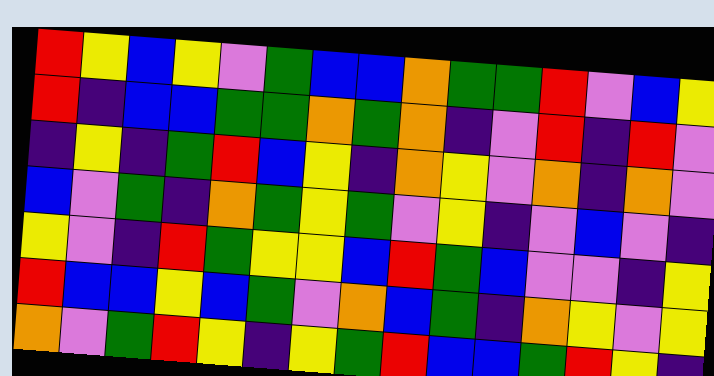[["red", "yellow", "blue", "yellow", "violet", "green", "blue", "blue", "orange", "green", "green", "red", "violet", "blue", "yellow"], ["red", "indigo", "blue", "blue", "green", "green", "orange", "green", "orange", "indigo", "violet", "red", "indigo", "red", "violet"], ["indigo", "yellow", "indigo", "green", "red", "blue", "yellow", "indigo", "orange", "yellow", "violet", "orange", "indigo", "orange", "violet"], ["blue", "violet", "green", "indigo", "orange", "green", "yellow", "green", "violet", "yellow", "indigo", "violet", "blue", "violet", "indigo"], ["yellow", "violet", "indigo", "red", "green", "yellow", "yellow", "blue", "red", "green", "blue", "violet", "violet", "indigo", "yellow"], ["red", "blue", "blue", "yellow", "blue", "green", "violet", "orange", "blue", "green", "indigo", "orange", "yellow", "violet", "yellow"], ["orange", "violet", "green", "red", "yellow", "indigo", "yellow", "green", "red", "blue", "blue", "green", "red", "yellow", "indigo"]]